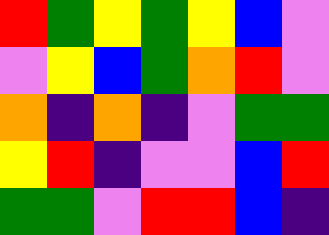[["red", "green", "yellow", "green", "yellow", "blue", "violet"], ["violet", "yellow", "blue", "green", "orange", "red", "violet"], ["orange", "indigo", "orange", "indigo", "violet", "green", "green"], ["yellow", "red", "indigo", "violet", "violet", "blue", "red"], ["green", "green", "violet", "red", "red", "blue", "indigo"]]